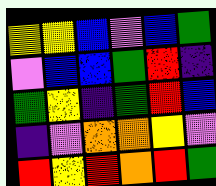[["yellow", "yellow", "blue", "violet", "blue", "green"], ["violet", "blue", "blue", "green", "red", "indigo"], ["green", "yellow", "indigo", "green", "red", "blue"], ["indigo", "violet", "orange", "orange", "yellow", "violet"], ["red", "yellow", "red", "orange", "red", "green"]]